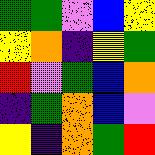[["green", "green", "violet", "blue", "yellow"], ["yellow", "orange", "indigo", "yellow", "green"], ["red", "violet", "green", "blue", "orange"], ["indigo", "green", "orange", "blue", "violet"], ["yellow", "indigo", "orange", "green", "red"]]